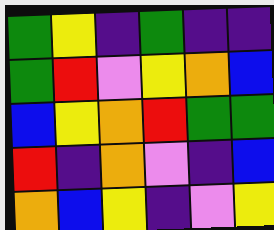[["green", "yellow", "indigo", "green", "indigo", "indigo"], ["green", "red", "violet", "yellow", "orange", "blue"], ["blue", "yellow", "orange", "red", "green", "green"], ["red", "indigo", "orange", "violet", "indigo", "blue"], ["orange", "blue", "yellow", "indigo", "violet", "yellow"]]